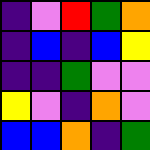[["indigo", "violet", "red", "green", "orange"], ["indigo", "blue", "indigo", "blue", "yellow"], ["indigo", "indigo", "green", "violet", "violet"], ["yellow", "violet", "indigo", "orange", "violet"], ["blue", "blue", "orange", "indigo", "green"]]